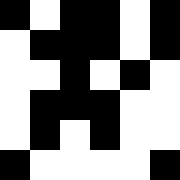[["black", "white", "black", "black", "white", "black"], ["white", "black", "black", "black", "white", "black"], ["white", "white", "black", "white", "black", "white"], ["white", "black", "black", "black", "white", "white"], ["white", "black", "white", "black", "white", "white"], ["black", "white", "white", "white", "white", "black"]]